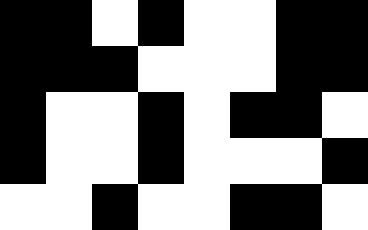[["black", "black", "white", "black", "white", "white", "black", "black"], ["black", "black", "black", "white", "white", "white", "black", "black"], ["black", "white", "white", "black", "white", "black", "black", "white"], ["black", "white", "white", "black", "white", "white", "white", "black"], ["white", "white", "black", "white", "white", "black", "black", "white"]]